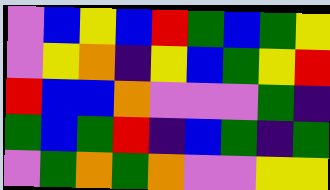[["violet", "blue", "yellow", "blue", "red", "green", "blue", "green", "yellow"], ["violet", "yellow", "orange", "indigo", "yellow", "blue", "green", "yellow", "red"], ["red", "blue", "blue", "orange", "violet", "violet", "violet", "green", "indigo"], ["green", "blue", "green", "red", "indigo", "blue", "green", "indigo", "green"], ["violet", "green", "orange", "green", "orange", "violet", "violet", "yellow", "yellow"]]